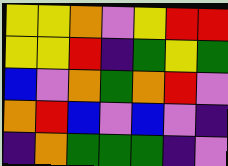[["yellow", "yellow", "orange", "violet", "yellow", "red", "red"], ["yellow", "yellow", "red", "indigo", "green", "yellow", "green"], ["blue", "violet", "orange", "green", "orange", "red", "violet"], ["orange", "red", "blue", "violet", "blue", "violet", "indigo"], ["indigo", "orange", "green", "green", "green", "indigo", "violet"]]